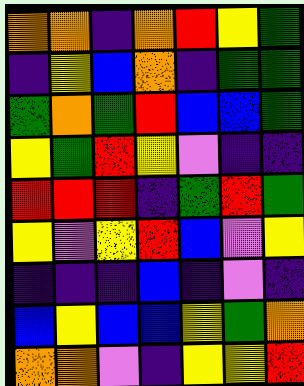[["orange", "orange", "indigo", "orange", "red", "yellow", "green"], ["indigo", "yellow", "blue", "orange", "indigo", "green", "green"], ["green", "orange", "green", "red", "blue", "blue", "green"], ["yellow", "green", "red", "yellow", "violet", "indigo", "indigo"], ["red", "red", "red", "indigo", "green", "red", "green"], ["yellow", "violet", "yellow", "red", "blue", "violet", "yellow"], ["indigo", "indigo", "indigo", "blue", "indigo", "violet", "indigo"], ["blue", "yellow", "blue", "blue", "yellow", "green", "orange"], ["orange", "orange", "violet", "indigo", "yellow", "yellow", "red"]]